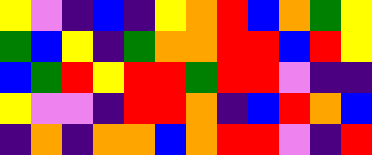[["yellow", "violet", "indigo", "blue", "indigo", "yellow", "orange", "red", "blue", "orange", "green", "yellow"], ["green", "blue", "yellow", "indigo", "green", "orange", "orange", "red", "red", "blue", "red", "yellow"], ["blue", "green", "red", "yellow", "red", "red", "green", "red", "red", "violet", "indigo", "indigo"], ["yellow", "violet", "violet", "indigo", "red", "red", "orange", "indigo", "blue", "red", "orange", "blue"], ["indigo", "orange", "indigo", "orange", "orange", "blue", "orange", "red", "red", "violet", "indigo", "red"]]